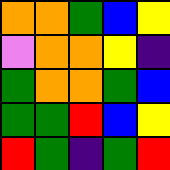[["orange", "orange", "green", "blue", "yellow"], ["violet", "orange", "orange", "yellow", "indigo"], ["green", "orange", "orange", "green", "blue"], ["green", "green", "red", "blue", "yellow"], ["red", "green", "indigo", "green", "red"]]